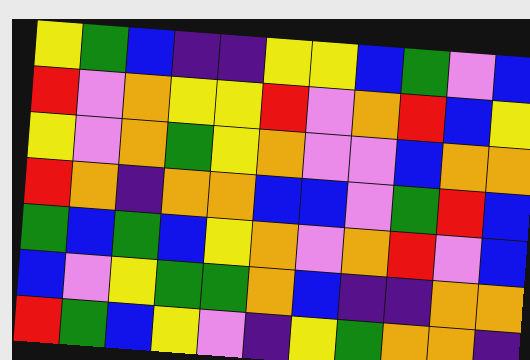[["yellow", "green", "blue", "indigo", "indigo", "yellow", "yellow", "blue", "green", "violet", "blue"], ["red", "violet", "orange", "yellow", "yellow", "red", "violet", "orange", "red", "blue", "yellow"], ["yellow", "violet", "orange", "green", "yellow", "orange", "violet", "violet", "blue", "orange", "orange"], ["red", "orange", "indigo", "orange", "orange", "blue", "blue", "violet", "green", "red", "blue"], ["green", "blue", "green", "blue", "yellow", "orange", "violet", "orange", "red", "violet", "blue"], ["blue", "violet", "yellow", "green", "green", "orange", "blue", "indigo", "indigo", "orange", "orange"], ["red", "green", "blue", "yellow", "violet", "indigo", "yellow", "green", "orange", "orange", "indigo"]]